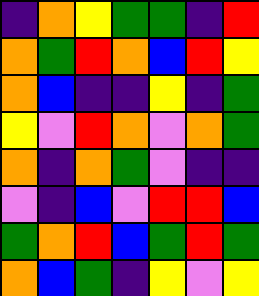[["indigo", "orange", "yellow", "green", "green", "indigo", "red"], ["orange", "green", "red", "orange", "blue", "red", "yellow"], ["orange", "blue", "indigo", "indigo", "yellow", "indigo", "green"], ["yellow", "violet", "red", "orange", "violet", "orange", "green"], ["orange", "indigo", "orange", "green", "violet", "indigo", "indigo"], ["violet", "indigo", "blue", "violet", "red", "red", "blue"], ["green", "orange", "red", "blue", "green", "red", "green"], ["orange", "blue", "green", "indigo", "yellow", "violet", "yellow"]]